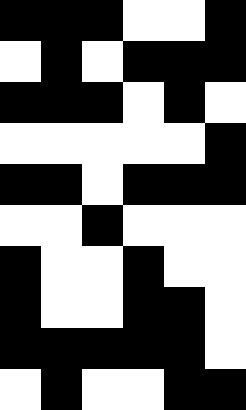[["black", "black", "black", "white", "white", "black"], ["white", "black", "white", "black", "black", "black"], ["black", "black", "black", "white", "black", "white"], ["white", "white", "white", "white", "white", "black"], ["black", "black", "white", "black", "black", "black"], ["white", "white", "black", "white", "white", "white"], ["black", "white", "white", "black", "white", "white"], ["black", "white", "white", "black", "black", "white"], ["black", "black", "black", "black", "black", "white"], ["white", "black", "white", "white", "black", "black"]]